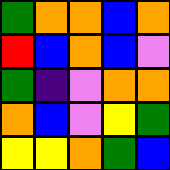[["green", "orange", "orange", "blue", "orange"], ["red", "blue", "orange", "blue", "violet"], ["green", "indigo", "violet", "orange", "orange"], ["orange", "blue", "violet", "yellow", "green"], ["yellow", "yellow", "orange", "green", "blue"]]